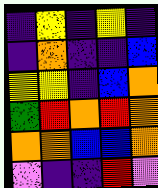[["indigo", "yellow", "indigo", "yellow", "indigo"], ["indigo", "orange", "indigo", "indigo", "blue"], ["yellow", "yellow", "indigo", "blue", "orange"], ["green", "red", "orange", "red", "orange"], ["orange", "orange", "blue", "blue", "orange"], ["violet", "indigo", "indigo", "red", "violet"]]